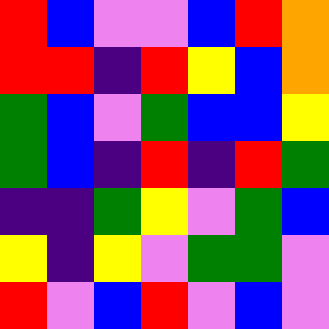[["red", "blue", "violet", "violet", "blue", "red", "orange"], ["red", "red", "indigo", "red", "yellow", "blue", "orange"], ["green", "blue", "violet", "green", "blue", "blue", "yellow"], ["green", "blue", "indigo", "red", "indigo", "red", "green"], ["indigo", "indigo", "green", "yellow", "violet", "green", "blue"], ["yellow", "indigo", "yellow", "violet", "green", "green", "violet"], ["red", "violet", "blue", "red", "violet", "blue", "violet"]]